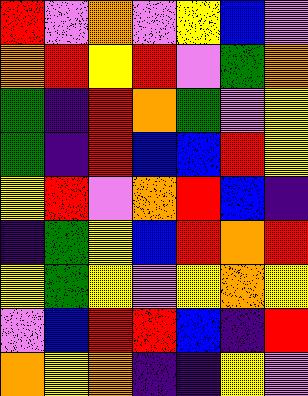[["red", "violet", "orange", "violet", "yellow", "blue", "violet"], ["orange", "red", "yellow", "red", "violet", "green", "orange"], ["green", "indigo", "red", "orange", "green", "violet", "yellow"], ["green", "indigo", "red", "blue", "blue", "red", "yellow"], ["yellow", "red", "violet", "orange", "red", "blue", "indigo"], ["indigo", "green", "yellow", "blue", "red", "orange", "red"], ["yellow", "green", "yellow", "violet", "yellow", "orange", "yellow"], ["violet", "blue", "red", "red", "blue", "indigo", "red"], ["orange", "yellow", "orange", "indigo", "indigo", "yellow", "violet"]]